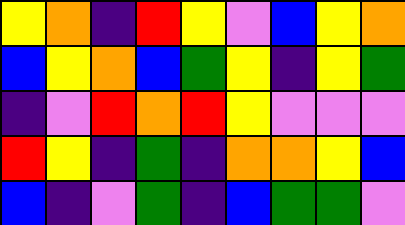[["yellow", "orange", "indigo", "red", "yellow", "violet", "blue", "yellow", "orange"], ["blue", "yellow", "orange", "blue", "green", "yellow", "indigo", "yellow", "green"], ["indigo", "violet", "red", "orange", "red", "yellow", "violet", "violet", "violet"], ["red", "yellow", "indigo", "green", "indigo", "orange", "orange", "yellow", "blue"], ["blue", "indigo", "violet", "green", "indigo", "blue", "green", "green", "violet"]]